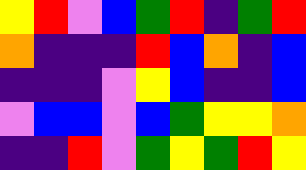[["yellow", "red", "violet", "blue", "green", "red", "indigo", "green", "red"], ["orange", "indigo", "indigo", "indigo", "red", "blue", "orange", "indigo", "blue"], ["indigo", "indigo", "indigo", "violet", "yellow", "blue", "indigo", "indigo", "blue"], ["violet", "blue", "blue", "violet", "blue", "green", "yellow", "yellow", "orange"], ["indigo", "indigo", "red", "violet", "green", "yellow", "green", "red", "yellow"]]